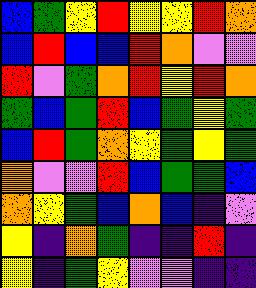[["blue", "green", "yellow", "red", "yellow", "yellow", "red", "orange"], ["blue", "red", "blue", "blue", "red", "orange", "violet", "violet"], ["red", "violet", "green", "orange", "red", "yellow", "red", "orange"], ["green", "blue", "green", "red", "blue", "green", "yellow", "green"], ["blue", "red", "green", "orange", "yellow", "green", "yellow", "green"], ["orange", "violet", "violet", "red", "blue", "green", "green", "blue"], ["orange", "yellow", "green", "blue", "orange", "blue", "indigo", "violet"], ["yellow", "indigo", "orange", "green", "indigo", "indigo", "red", "indigo"], ["yellow", "indigo", "green", "yellow", "violet", "violet", "indigo", "indigo"]]